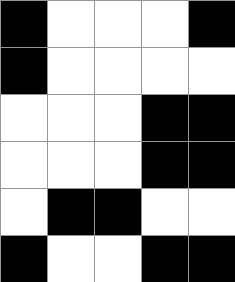[["black", "white", "white", "white", "black"], ["black", "white", "white", "white", "white"], ["white", "white", "white", "black", "black"], ["white", "white", "white", "black", "black"], ["white", "black", "black", "white", "white"], ["black", "white", "white", "black", "black"]]